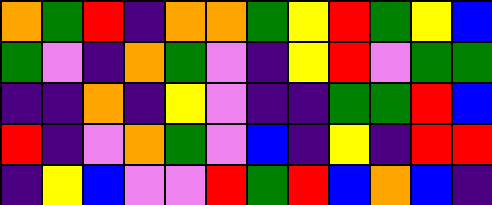[["orange", "green", "red", "indigo", "orange", "orange", "green", "yellow", "red", "green", "yellow", "blue"], ["green", "violet", "indigo", "orange", "green", "violet", "indigo", "yellow", "red", "violet", "green", "green"], ["indigo", "indigo", "orange", "indigo", "yellow", "violet", "indigo", "indigo", "green", "green", "red", "blue"], ["red", "indigo", "violet", "orange", "green", "violet", "blue", "indigo", "yellow", "indigo", "red", "red"], ["indigo", "yellow", "blue", "violet", "violet", "red", "green", "red", "blue", "orange", "blue", "indigo"]]